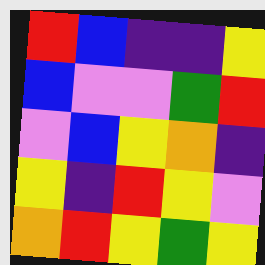[["red", "blue", "indigo", "indigo", "yellow"], ["blue", "violet", "violet", "green", "red"], ["violet", "blue", "yellow", "orange", "indigo"], ["yellow", "indigo", "red", "yellow", "violet"], ["orange", "red", "yellow", "green", "yellow"]]